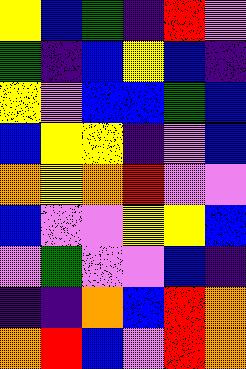[["yellow", "blue", "green", "indigo", "red", "violet"], ["green", "indigo", "blue", "yellow", "blue", "indigo"], ["yellow", "violet", "blue", "blue", "green", "blue"], ["blue", "yellow", "yellow", "indigo", "violet", "blue"], ["orange", "yellow", "orange", "red", "violet", "violet"], ["blue", "violet", "violet", "yellow", "yellow", "blue"], ["violet", "green", "violet", "violet", "blue", "indigo"], ["indigo", "indigo", "orange", "blue", "red", "orange"], ["orange", "red", "blue", "violet", "red", "orange"]]